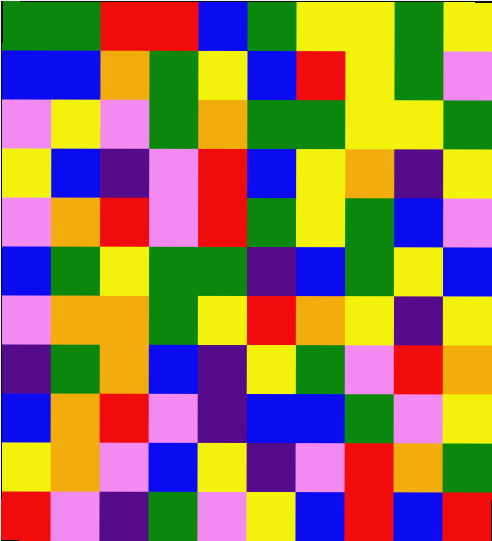[["green", "green", "red", "red", "blue", "green", "yellow", "yellow", "green", "yellow"], ["blue", "blue", "orange", "green", "yellow", "blue", "red", "yellow", "green", "violet"], ["violet", "yellow", "violet", "green", "orange", "green", "green", "yellow", "yellow", "green"], ["yellow", "blue", "indigo", "violet", "red", "blue", "yellow", "orange", "indigo", "yellow"], ["violet", "orange", "red", "violet", "red", "green", "yellow", "green", "blue", "violet"], ["blue", "green", "yellow", "green", "green", "indigo", "blue", "green", "yellow", "blue"], ["violet", "orange", "orange", "green", "yellow", "red", "orange", "yellow", "indigo", "yellow"], ["indigo", "green", "orange", "blue", "indigo", "yellow", "green", "violet", "red", "orange"], ["blue", "orange", "red", "violet", "indigo", "blue", "blue", "green", "violet", "yellow"], ["yellow", "orange", "violet", "blue", "yellow", "indigo", "violet", "red", "orange", "green"], ["red", "violet", "indigo", "green", "violet", "yellow", "blue", "red", "blue", "red"]]